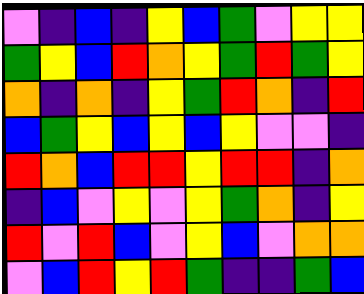[["violet", "indigo", "blue", "indigo", "yellow", "blue", "green", "violet", "yellow", "yellow"], ["green", "yellow", "blue", "red", "orange", "yellow", "green", "red", "green", "yellow"], ["orange", "indigo", "orange", "indigo", "yellow", "green", "red", "orange", "indigo", "red"], ["blue", "green", "yellow", "blue", "yellow", "blue", "yellow", "violet", "violet", "indigo"], ["red", "orange", "blue", "red", "red", "yellow", "red", "red", "indigo", "orange"], ["indigo", "blue", "violet", "yellow", "violet", "yellow", "green", "orange", "indigo", "yellow"], ["red", "violet", "red", "blue", "violet", "yellow", "blue", "violet", "orange", "orange"], ["violet", "blue", "red", "yellow", "red", "green", "indigo", "indigo", "green", "blue"]]